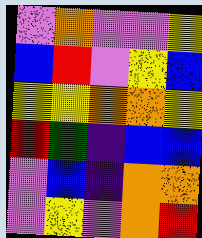[["violet", "orange", "violet", "violet", "yellow"], ["blue", "red", "violet", "yellow", "blue"], ["yellow", "yellow", "orange", "orange", "yellow"], ["red", "green", "indigo", "blue", "blue"], ["violet", "blue", "indigo", "orange", "orange"], ["violet", "yellow", "violet", "orange", "red"]]